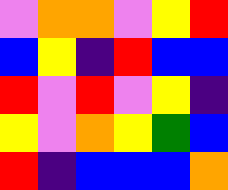[["violet", "orange", "orange", "violet", "yellow", "red"], ["blue", "yellow", "indigo", "red", "blue", "blue"], ["red", "violet", "red", "violet", "yellow", "indigo"], ["yellow", "violet", "orange", "yellow", "green", "blue"], ["red", "indigo", "blue", "blue", "blue", "orange"]]